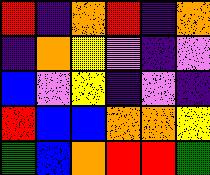[["red", "indigo", "orange", "red", "indigo", "orange"], ["indigo", "orange", "yellow", "violet", "indigo", "violet"], ["blue", "violet", "yellow", "indigo", "violet", "indigo"], ["red", "blue", "blue", "orange", "orange", "yellow"], ["green", "blue", "orange", "red", "red", "green"]]